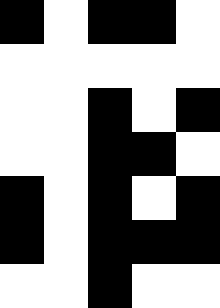[["black", "white", "black", "black", "white"], ["white", "white", "white", "white", "white"], ["white", "white", "black", "white", "black"], ["white", "white", "black", "black", "white"], ["black", "white", "black", "white", "black"], ["black", "white", "black", "black", "black"], ["white", "white", "black", "white", "white"]]